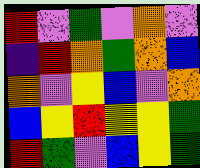[["red", "violet", "green", "violet", "orange", "violet"], ["indigo", "red", "orange", "green", "orange", "blue"], ["orange", "violet", "yellow", "blue", "violet", "orange"], ["blue", "yellow", "red", "yellow", "yellow", "green"], ["red", "green", "violet", "blue", "yellow", "green"]]